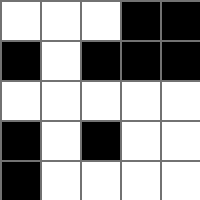[["white", "white", "white", "black", "black"], ["black", "white", "black", "black", "black"], ["white", "white", "white", "white", "white"], ["black", "white", "black", "white", "white"], ["black", "white", "white", "white", "white"]]